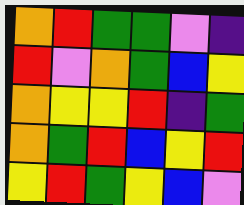[["orange", "red", "green", "green", "violet", "indigo"], ["red", "violet", "orange", "green", "blue", "yellow"], ["orange", "yellow", "yellow", "red", "indigo", "green"], ["orange", "green", "red", "blue", "yellow", "red"], ["yellow", "red", "green", "yellow", "blue", "violet"]]